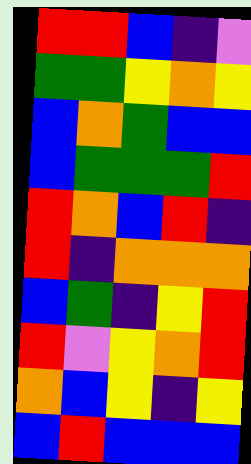[["red", "red", "blue", "indigo", "violet"], ["green", "green", "yellow", "orange", "yellow"], ["blue", "orange", "green", "blue", "blue"], ["blue", "green", "green", "green", "red"], ["red", "orange", "blue", "red", "indigo"], ["red", "indigo", "orange", "orange", "orange"], ["blue", "green", "indigo", "yellow", "red"], ["red", "violet", "yellow", "orange", "red"], ["orange", "blue", "yellow", "indigo", "yellow"], ["blue", "red", "blue", "blue", "blue"]]